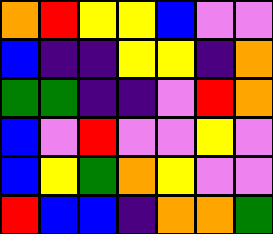[["orange", "red", "yellow", "yellow", "blue", "violet", "violet"], ["blue", "indigo", "indigo", "yellow", "yellow", "indigo", "orange"], ["green", "green", "indigo", "indigo", "violet", "red", "orange"], ["blue", "violet", "red", "violet", "violet", "yellow", "violet"], ["blue", "yellow", "green", "orange", "yellow", "violet", "violet"], ["red", "blue", "blue", "indigo", "orange", "orange", "green"]]